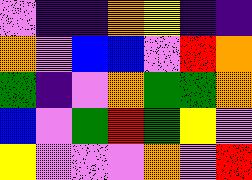[["violet", "indigo", "indigo", "orange", "yellow", "indigo", "indigo"], ["orange", "violet", "blue", "blue", "violet", "red", "orange"], ["green", "indigo", "violet", "orange", "green", "green", "orange"], ["blue", "violet", "green", "red", "green", "yellow", "violet"], ["yellow", "violet", "violet", "violet", "orange", "violet", "red"]]